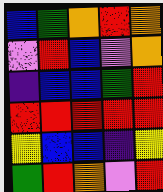[["blue", "green", "orange", "red", "orange"], ["violet", "red", "blue", "violet", "orange"], ["indigo", "blue", "blue", "green", "red"], ["red", "red", "red", "red", "red"], ["yellow", "blue", "blue", "indigo", "yellow"], ["green", "red", "orange", "violet", "red"]]